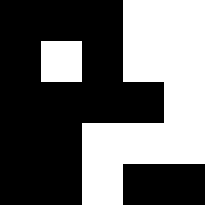[["black", "black", "black", "white", "white"], ["black", "white", "black", "white", "white"], ["black", "black", "black", "black", "white"], ["black", "black", "white", "white", "white"], ["black", "black", "white", "black", "black"]]